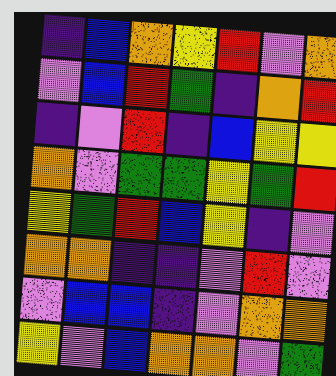[["indigo", "blue", "orange", "yellow", "red", "violet", "orange"], ["violet", "blue", "red", "green", "indigo", "orange", "red"], ["indigo", "violet", "red", "indigo", "blue", "yellow", "yellow"], ["orange", "violet", "green", "green", "yellow", "green", "red"], ["yellow", "green", "red", "blue", "yellow", "indigo", "violet"], ["orange", "orange", "indigo", "indigo", "violet", "red", "violet"], ["violet", "blue", "blue", "indigo", "violet", "orange", "orange"], ["yellow", "violet", "blue", "orange", "orange", "violet", "green"]]